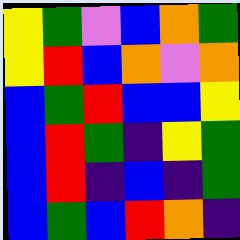[["yellow", "green", "violet", "blue", "orange", "green"], ["yellow", "red", "blue", "orange", "violet", "orange"], ["blue", "green", "red", "blue", "blue", "yellow"], ["blue", "red", "green", "indigo", "yellow", "green"], ["blue", "red", "indigo", "blue", "indigo", "green"], ["blue", "green", "blue", "red", "orange", "indigo"]]